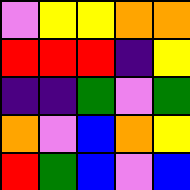[["violet", "yellow", "yellow", "orange", "orange"], ["red", "red", "red", "indigo", "yellow"], ["indigo", "indigo", "green", "violet", "green"], ["orange", "violet", "blue", "orange", "yellow"], ["red", "green", "blue", "violet", "blue"]]